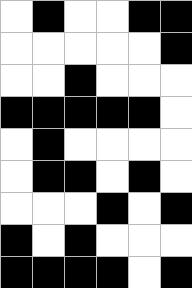[["white", "black", "white", "white", "black", "black"], ["white", "white", "white", "white", "white", "black"], ["white", "white", "black", "white", "white", "white"], ["black", "black", "black", "black", "black", "white"], ["white", "black", "white", "white", "white", "white"], ["white", "black", "black", "white", "black", "white"], ["white", "white", "white", "black", "white", "black"], ["black", "white", "black", "white", "white", "white"], ["black", "black", "black", "black", "white", "black"]]